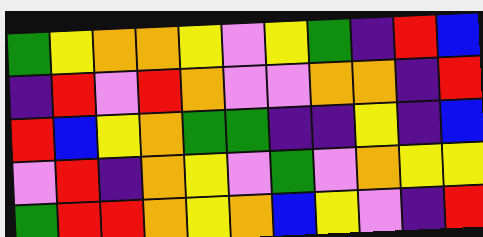[["green", "yellow", "orange", "orange", "yellow", "violet", "yellow", "green", "indigo", "red", "blue"], ["indigo", "red", "violet", "red", "orange", "violet", "violet", "orange", "orange", "indigo", "red"], ["red", "blue", "yellow", "orange", "green", "green", "indigo", "indigo", "yellow", "indigo", "blue"], ["violet", "red", "indigo", "orange", "yellow", "violet", "green", "violet", "orange", "yellow", "yellow"], ["green", "red", "red", "orange", "yellow", "orange", "blue", "yellow", "violet", "indigo", "red"]]